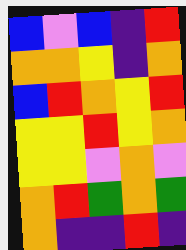[["blue", "violet", "blue", "indigo", "red"], ["orange", "orange", "yellow", "indigo", "orange"], ["blue", "red", "orange", "yellow", "red"], ["yellow", "yellow", "red", "yellow", "orange"], ["yellow", "yellow", "violet", "orange", "violet"], ["orange", "red", "green", "orange", "green"], ["orange", "indigo", "indigo", "red", "indigo"]]